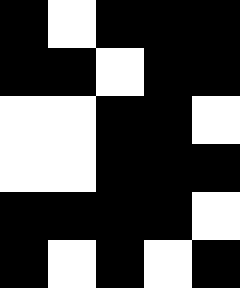[["black", "white", "black", "black", "black"], ["black", "black", "white", "black", "black"], ["white", "white", "black", "black", "white"], ["white", "white", "black", "black", "black"], ["black", "black", "black", "black", "white"], ["black", "white", "black", "white", "black"]]